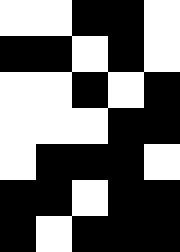[["white", "white", "black", "black", "white"], ["black", "black", "white", "black", "white"], ["white", "white", "black", "white", "black"], ["white", "white", "white", "black", "black"], ["white", "black", "black", "black", "white"], ["black", "black", "white", "black", "black"], ["black", "white", "black", "black", "black"]]